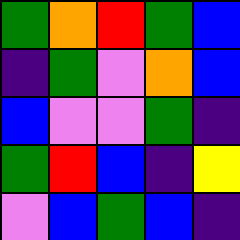[["green", "orange", "red", "green", "blue"], ["indigo", "green", "violet", "orange", "blue"], ["blue", "violet", "violet", "green", "indigo"], ["green", "red", "blue", "indigo", "yellow"], ["violet", "blue", "green", "blue", "indigo"]]